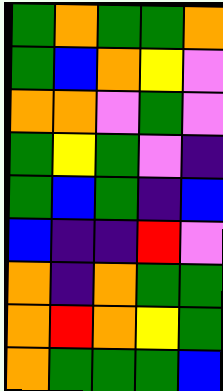[["green", "orange", "green", "green", "orange"], ["green", "blue", "orange", "yellow", "violet"], ["orange", "orange", "violet", "green", "violet"], ["green", "yellow", "green", "violet", "indigo"], ["green", "blue", "green", "indigo", "blue"], ["blue", "indigo", "indigo", "red", "violet"], ["orange", "indigo", "orange", "green", "green"], ["orange", "red", "orange", "yellow", "green"], ["orange", "green", "green", "green", "blue"]]